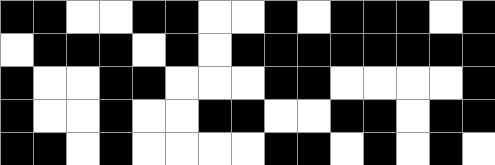[["black", "black", "white", "white", "black", "black", "white", "white", "black", "white", "black", "black", "black", "white", "black"], ["white", "black", "black", "black", "white", "black", "white", "black", "black", "black", "black", "black", "black", "black", "black"], ["black", "white", "white", "black", "black", "white", "white", "white", "black", "black", "white", "white", "white", "white", "black"], ["black", "white", "white", "black", "white", "white", "black", "black", "white", "white", "black", "black", "white", "black", "black"], ["black", "black", "white", "black", "white", "white", "white", "white", "black", "black", "white", "black", "white", "black", "white"]]